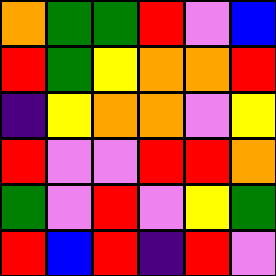[["orange", "green", "green", "red", "violet", "blue"], ["red", "green", "yellow", "orange", "orange", "red"], ["indigo", "yellow", "orange", "orange", "violet", "yellow"], ["red", "violet", "violet", "red", "red", "orange"], ["green", "violet", "red", "violet", "yellow", "green"], ["red", "blue", "red", "indigo", "red", "violet"]]